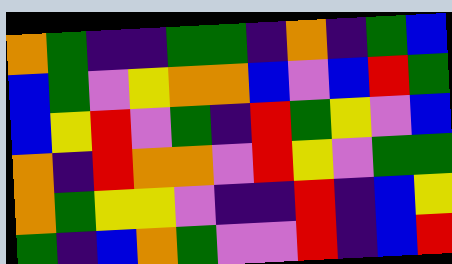[["orange", "green", "indigo", "indigo", "green", "green", "indigo", "orange", "indigo", "green", "blue"], ["blue", "green", "violet", "yellow", "orange", "orange", "blue", "violet", "blue", "red", "green"], ["blue", "yellow", "red", "violet", "green", "indigo", "red", "green", "yellow", "violet", "blue"], ["orange", "indigo", "red", "orange", "orange", "violet", "red", "yellow", "violet", "green", "green"], ["orange", "green", "yellow", "yellow", "violet", "indigo", "indigo", "red", "indigo", "blue", "yellow"], ["green", "indigo", "blue", "orange", "green", "violet", "violet", "red", "indigo", "blue", "red"]]